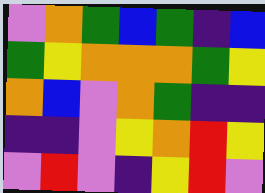[["violet", "orange", "green", "blue", "green", "indigo", "blue"], ["green", "yellow", "orange", "orange", "orange", "green", "yellow"], ["orange", "blue", "violet", "orange", "green", "indigo", "indigo"], ["indigo", "indigo", "violet", "yellow", "orange", "red", "yellow"], ["violet", "red", "violet", "indigo", "yellow", "red", "violet"]]